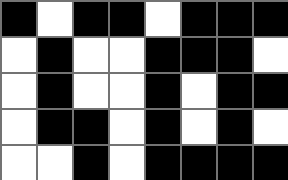[["black", "white", "black", "black", "white", "black", "black", "black"], ["white", "black", "white", "white", "black", "black", "black", "white"], ["white", "black", "white", "white", "black", "white", "black", "black"], ["white", "black", "black", "white", "black", "white", "black", "white"], ["white", "white", "black", "white", "black", "black", "black", "black"]]